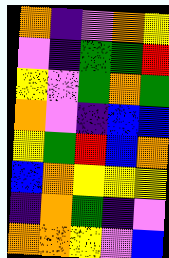[["orange", "indigo", "violet", "orange", "yellow"], ["violet", "indigo", "green", "green", "red"], ["yellow", "violet", "green", "orange", "green"], ["orange", "violet", "indigo", "blue", "blue"], ["yellow", "green", "red", "blue", "orange"], ["blue", "orange", "yellow", "yellow", "yellow"], ["indigo", "orange", "green", "indigo", "violet"], ["orange", "orange", "yellow", "violet", "blue"]]